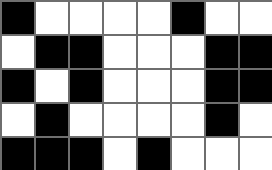[["black", "white", "white", "white", "white", "black", "white", "white"], ["white", "black", "black", "white", "white", "white", "black", "black"], ["black", "white", "black", "white", "white", "white", "black", "black"], ["white", "black", "white", "white", "white", "white", "black", "white"], ["black", "black", "black", "white", "black", "white", "white", "white"]]